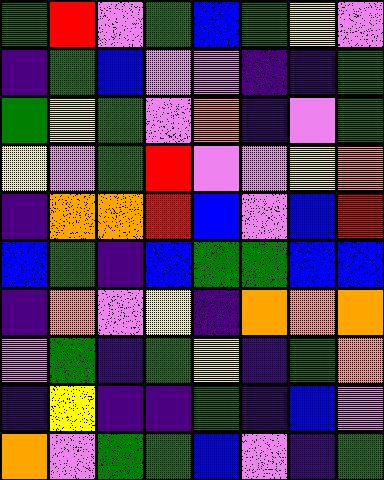[["green", "red", "violet", "green", "blue", "green", "yellow", "violet"], ["indigo", "green", "blue", "violet", "violet", "indigo", "indigo", "green"], ["green", "yellow", "green", "violet", "orange", "indigo", "violet", "green"], ["yellow", "violet", "green", "red", "violet", "violet", "yellow", "orange"], ["indigo", "orange", "orange", "red", "blue", "violet", "blue", "red"], ["blue", "green", "indigo", "blue", "green", "green", "blue", "blue"], ["indigo", "orange", "violet", "yellow", "indigo", "orange", "orange", "orange"], ["violet", "green", "indigo", "green", "yellow", "indigo", "green", "orange"], ["indigo", "yellow", "indigo", "indigo", "green", "indigo", "blue", "violet"], ["orange", "violet", "green", "green", "blue", "violet", "indigo", "green"]]